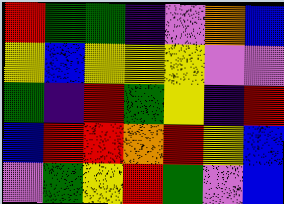[["red", "green", "green", "indigo", "violet", "orange", "blue"], ["yellow", "blue", "yellow", "yellow", "yellow", "violet", "violet"], ["green", "indigo", "red", "green", "yellow", "indigo", "red"], ["blue", "red", "red", "orange", "red", "yellow", "blue"], ["violet", "green", "yellow", "red", "green", "violet", "blue"]]